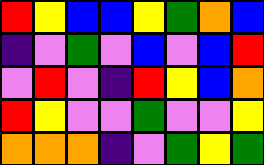[["red", "yellow", "blue", "blue", "yellow", "green", "orange", "blue"], ["indigo", "violet", "green", "violet", "blue", "violet", "blue", "red"], ["violet", "red", "violet", "indigo", "red", "yellow", "blue", "orange"], ["red", "yellow", "violet", "violet", "green", "violet", "violet", "yellow"], ["orange", "orange", "orange", "indigo", "violet", "green", "yellow", "green"]]